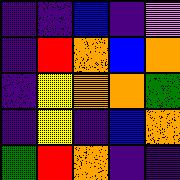[["indigo", "indigo", "blue", "indigo", "violet"], ["indigo", "red", "orange", "blue", "orange"], ["indigo", "yellow", "orange", "orange", "green"], ["indigo", "yellow", "indigo", "blue", "orange"], ["green", "red", "orange", "indigo", "indigo"]]